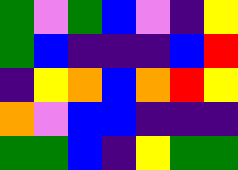[["green", "violet", "green", "blue", "violet", "indigo", "yellow"], ["green", "blue", "indigo", "indigo", "indigo", "blue", "red"], ["indigo", "yellow", "orange", "blue", "orange", "red", "yellow"], ["orange", "violet", "blue", "blue", "indigo", "indigo", "indigo"], ["green", "green", "blue", "indigo", "yellow", "green", "green"]]